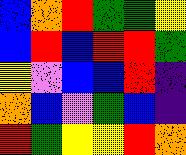[["blue", "orange", "red", "green", "green", "yellow"], ["blue", "red", "blue", "red", "red", "green"], ["yellow", "violet", "blue", "blue", "red", "indigo"], ["orange", "blue", "violet", "green", "blue", "indigo"], ["red", "green", "yellow", "yellow", "red", "orange"]]